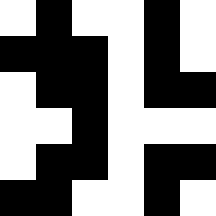[["white", "black", "white", "white", "black", "white"], ["black", "black", "black", "white", "black", "white"], ["white", "black", "black", "white", "black", "black"], ["white", "white", "black", "white", "white", "white"], ["white", "black", "black", "white", "black", "black"], ["black", "black", "white", "white", "black", "white"]]